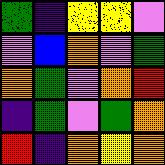[["green", "indigo", "yellow", "yellow", "violet"], ["violet", "blue", "orange", "violet", "green"], ["orange", "green", "violet", "orange", "red"], ["indigo", "green", "violet", "green", "orange"], ["red", "indigo", "orange", "yellow", "orange"]]